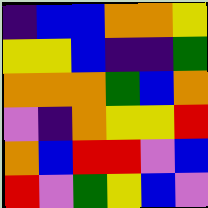[["indigo", "blue", "blue", "orange", "orange", "yellow"], ["yellow", "yellow", "blue", "indigo", "indigo", "green"], ["orange", "orange", "orange", "green", "blue", "orange"], ["violet", "indigo", "orange", "yellow", "yellow", "red"], ["orange", "blue", "red", "red", "violet", "blue"], ["red", "violet", "green", "yellow", "blue", "violet"]]